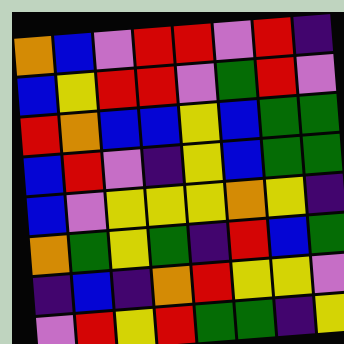[["orange", "blue", "violet", "red", "red", "violet", "red", "indigo"], ["blue", "yellow", "red", "red", "violet", "green", "red", "violet"], ["red", "orange", "blue", "blue", "yellow", "blue", "green", "green"], ["blue", "red", "violet", "indigo", "yellow", "blue", "green", "green"], ["blue", "violet", "yellow", "yellow", "yellow", "orange", "yellow", "indigo"], ["orange", "green", "yellow", "green", "indigo", "red", "blue", "green"], ["indigo", "blue", "indigo", "orange", "red", "yellow", "yellow", "violet"], ["violet", "red", "yellow", "red", "green", "green", "indigo", "yellow"]]